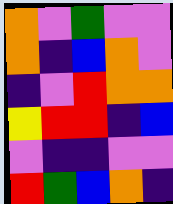[["orange", "violet", "green", "violet", "violet"], ["orange", "indigo", "blue", "orange", "violet"], ["indigo", "violet", "red", "orange", "orange"], ["yellow", "red", "red", "indigo", "blue"], ["violet", "indigo", "indigo", "violet", "violet"], ["red", "green", "blue", "orange", "indigo"]]